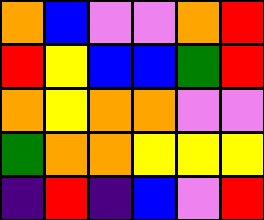[["orange", "blue", "violet", "violet", "orange", "red"], ["red", "yellow", "blue", "blue", "green", "red"], ["orange", "yellow", "orange", "orange", "violet", "violet"], ["green", "orange", "orange", "yellow", "yellow", "yellow"], ["indigo", "red", "indigo", "blue", "violet", "red"]]